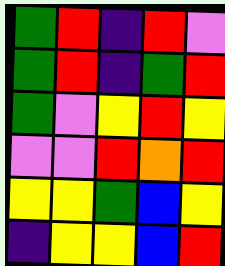[["green", "red", "indigo", "red", "violet"], ["green", "red", "indigo", "green", "red"], ["green", "violet", "yellow", "red", "yellow"], ["violet", "violet", "red", "orange", "red"], ["yellow", "yellow", "green", "blue", "yellow"], ["indigo", "yellow", "yellow", "blue", "red"]]